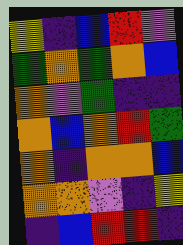[["yellow", "indigo", "blue", "red", "violet"], ["green", "orange", "green", "orange", "blue"], ["orange", "violet", "green", "indigo", "indigo"], ["orange", "blue", "orange", "red", "green"], ["orange", "indigo", "orange", "orange", "blue"], ["orange", "orange", "violet", "indigo", "yellow"], ["indigo", "blue", "red", "red", "indigo"]]